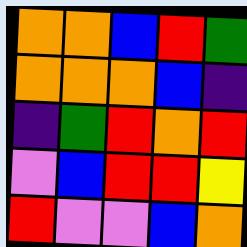[["orange", "orange", "blue", "red", "green"], ["orange", "orange", "orange", "blue", "indigo"], ["indigo", "green", "red", "orange", "red"], ["violet", "blue", "red", "red", "yellow"], ["red", "violet", "violet", "blue", "orange"]]